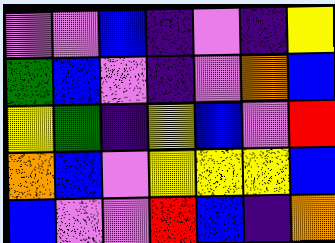[["violet", "violet", "blue", "indigo", "violet", "indigo", "yellow"], ["green", "blue", "violet", "indigo", "violet", "orange", "blue"], ["yellow", "green", "indigo", "yellow", "blue", "violet", "red"], ["orange", "blue", "violet", "yellow", "yellow", "yellow", "blue"], ["blue", "violet", "violet", "red", "blue", "indigo", "orange"]]